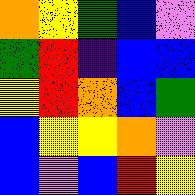[["orange", "yellow", "green", "blue", "violet"], ["green", "red", "indigo", "blue", "blue"], ["yellow", "red", "orange", "blue", "green"], ["blue", "yellow", "yellow", "orange", "violet"], ["blue", "violet", "blue", "red", "yellow"]]